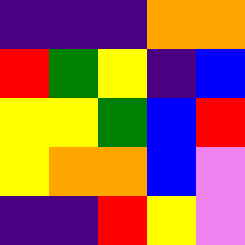[["indigo", "indigo", "indigo", "orange", "orange"], ["red", "green", "yellow", "indigo", "blue"], ["yellow", "yellow", "green", "blue", "red"], ["yellow", "orange", "orange", "blue", "violet"], ["indigo", "indigo", "red", "yellow", "violet"]]